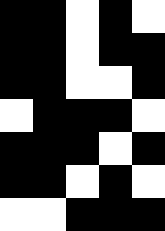[["black", "black", "white", "black", "white"], ["black", "black", "white", "black", "black"], ["black", "black", "white", "white", "black"], ["white", "black", "black", "black", "white"], ["black", "black", "black", "white", "black"], ["black", "black", "white", "black", "white"], ["white", "white", "black", "black", "black"]]